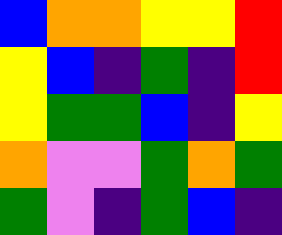[["blue", "orange", "orange", "yellow", "yellow", "red"], ["yellow", "blue", "indigo", "green", "indigo", "red"], ["yellow", "green", "green", "blue", "indigo", "yellow"], ["orange", "violet", "violet", "green", "orange", "green"], ["green", "violet", "indigo", "green", "blue", "indigo"]]